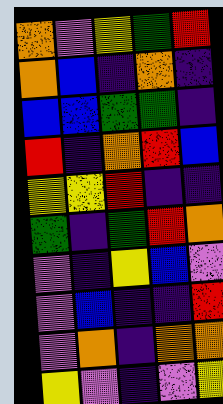[["orange", "violet", "yellow", "green", "red"], ["orange", "blue", "indigo", "orange", "indigo"], ["blue", "blue", "green", "green", "indigo"], ["red", "indigo", "orange", "red", "blue"], ["yellow", "yellow", "red", "indigo", "indigo"], ["green", "indigo", "green", "red", "orange"], ["violet", "indigo", "yellow", "blue", "violet"], ["violet", "blue", "indigo", "indigo", "red"], ["violet", "orange", "indigo", "orange", "orange"], ["yellow", "violet", "indigo", "violet", "yellow"]]